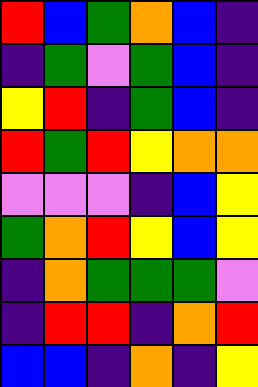[["red", "blue", "green", "orange", "blue", "indigo"], ["indigo", "green", "violet", "green", "blue", "indigo"], ["yellow", "red", "indigo", "green", "blue", "indigo"], ["red", "green", "red", "yellow", "orange", "orange"], ["violet", "violet", "violet", "indigo", "blue", "yellow"], ["green", "orange", "red", "yellow", "blue", "yellow"], ["indigo", "orange", "green", "green", "green", "violet"], ["indigo", "red", "red", "indigo", "orange", "red"], ["blue", "blue", "indigo", "orange", "indigo", "yellow"]]